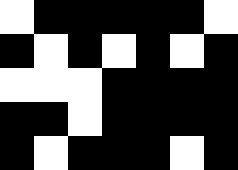[["white", "black", "black", "black", "black", "black", "white"], ["black", "white", "black", "white", "black", "white", "black"], ["white", "white", "white", "black", "black", "black", "black"], ["black", "black", "white", "black", "black", "black", "black"], ["black", "white", "black", "black", "black", "white", "black"]]